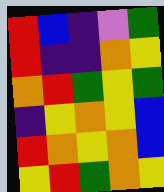[["red", "blue", "indigo", "violet", "green"], ["red", "indigo", "indigo", "orange", "yellow"], ["orange", "red", "green", "yellow", "green"], ["indigo", "yellow", "orange", "yellow", "blue"], ["red", "orange", "yellow", "orange", "blue"], ["yellow", "red", "green", "orange", "yellow"]]